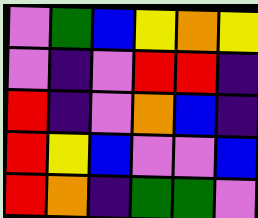[["violet", "green", "blue", "yellow", "orange", "yellow"], ["violet", "indigo", "violet", "red", "red", "indigo"], ["red", "indigo", "violet", "orange", "blue", "indigo"], ["red", "yellow", "blue", "violet", "violet", "blue"], ["red", "orange", "indigo", "green", "green", "violet"]]